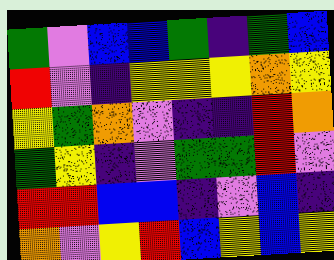[["green", "violet", "blue", "blue", "green", "indigo", "green", "blue"], ["red", "violet", "indigo", "yellow", "yellow", "yellow", "orange", "yellow"], ["yellow", "green", "orange", "violet", "indigo", "indigo", "red", "orange"], ["green", "yellow", "indigo", "violet", "green", "green", "red", "violet"], ["red", "red", "blue", "blue", "indigo", "violet", "blue", "indigo"], ["orange", "violet", "yellow", "red", "blue", "yellow", "blue", "yellow"]]